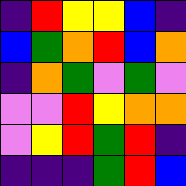[["indigo", "red", "yellow", "yellow", "blue", "indigo"], ["blue", "green", "orange", "red", "blue", "orange"], ["indigo", "orange", "green", "violet", "green", "violet"], ["violet", "violet", "red", "yellow", "orange", "orange"], ["violet", "yellow", "red", "green", "red", "indigo"], ["indigo", "indigo", "indigo", "green", "red", "blue"]]